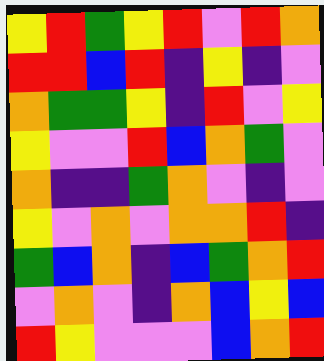[["yellow", "red", "green", "yellow", "red", "violet", "red", "orange"], ["red", "red", "blue", "red", "indigo", "yellow", "indigo", "violet"], ["orange", "green", "green", "yellow", "indigo", "red", "violet", "yellow"], ["yellow", "violet", "violet", "red", "blue", "orange", "green", "violet"], ["orange", "indigo", "indigo", "green", "orange", "violet", "indigo", "violet"], ["yellow", "violet", "orange", "violet", "orange", "orange", "red", "indigo"], ["green", "blue", "orange", "indigo", "blue", "green", "orange", "red"], ["violet", "orange", "violet", "indigo", "orange", "blue", "yellow", "blue"], ["red", "yellow", "violet", "violet", "violet", "blue", "orange", "red"]]